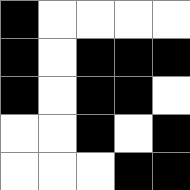[["black", "white", "white", "white", "white"], ["black", "white", "black", "black", "black"], ["black", "white", "black", "black", "white"], ["white", "white", "black", "white", "black"], ["white", "white", "white", "black", "black"]]